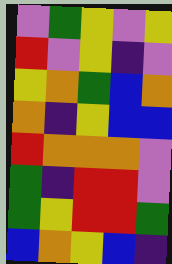[["violet", "green", "yellow", "violet", "yellow"], ["red", "violet", "yellow", "indigo", "violet"], ["yellow", "orange", "green", "blue", "orange"], ["orange", "indigo", "yellow", "blue", "blue"], ["red", "orange", "orange", "orange", "violet"], ["green", "indigo", "red", "red", "violet"], ["green", "yellow", "red", "red", "green"], ["blue", "orange", "yellow", "blue", "indigo"]]